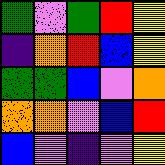[["green", "violet", "green", "red", "yellow"], ["indigo", "orange", "red", "blue", "yellow"], ["green", "green", "blue", "violet", "orange"], ["orange", "orange", "violet", "blue", "red"], ["blue", "violet", "indigo", "violet", "yellow"]]